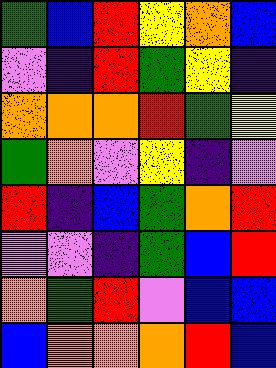[["green", "blue", "red", "yellow", "orange", "blue"], ["violet", "indigo", "red", "green", "yellow", "indigo"], ["orange", "orange", "orange", "red", "green", "yellow"], ["green", "orange", "violet", "yellow", "indigo", "violet"], ["red", "indigo", "blue", "green", "orange", "red"], ["violet", "violet", "indigo", "green", "blue", "red"], ["orange", "green", "red", "violet", "blue", "blue"], ["blue", "orange", "orange", "orange", "red", "blue"]]